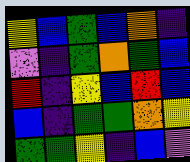[["yellow", "blue", "green", "blue", "orange", "indigo"], ["violet", "indigo", "green", "orange", "green", "blue"], ["red", "indigo", "yellow", "blue", "red", "blue"], ["blue", "indigo", "green", "green", "orange", "yellow"], ["green", "green", "yellow", "indigo", "blue", "violet"]]